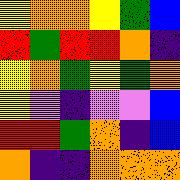[["yellow", "orange", "orange", "yellow", "green", "blue"], ["red", "green", "red", "red", "orange", "indigo"], ["yellow", "orange", "green", "yellow", "green", "orange"], ["yellow", "violet", "indigo", "violet", "violet", "blue"], ["red", "red", "green", "orange", "indigo", "blue"], ["orange", "indigo", "indigo", "orange", "orange", "orange"]]